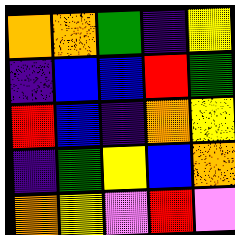[["orange", "orange", "green", "indigo", "yellow"], ["indigo", "blue", "blue", "red", "green"], ["red", "blue", "indigo", "orange", "yellow"], ["indigo", "green", "yellow", "blue", "orange"], ["orange", "yellow", "violet", "red", "violet"]]